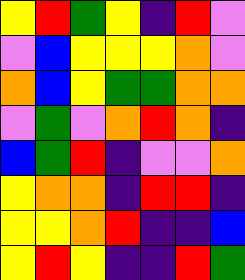[["yellow", "red", "green", "yellow", "indigo", "red", "violet"], ["violet", "blue", "yellow", "yellow", "yellow", "orange", "violet"], ["orange", "blue", "yellow", "green", "green", "orange", "orange"], ["violet", "green", "violet", "orange", "red", "orange", "indigo"], ["blue", "green", "red", "indigo", "violet", "violet", "orange"], ["yellow", "orange", "orange", "indigo", "red", "red", "indigo"], ["yellow", "yellow", "orange", "red", "indigo", "indigo", "blue"], ["yellow", "red", "yellow", "indigo", "indigo", "red", "green"]]